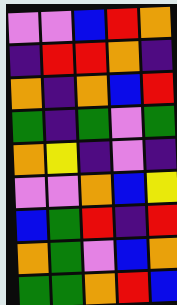[["violet", "violet", "blue", "red", "orange"], ["indigo", "red", "red", "orange", "indigo"], ["orange", "indigo", "orange", "blue", "red"], ["green", "indigo", "green", "violet", "green"], ["orange", "yellow", "indigo", "violet", "indigo"], ["violet", "violet", "orange", "blue", "yellow"], ["blue", "green", "red", "indigo", "red"], ["orange", "green", "violet", "blue", "orange"], ["green", "green", "orange", "red", "blue"]]